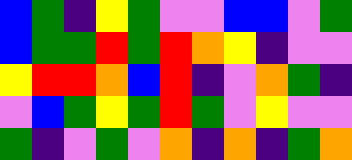[["blue", "green", "indigo", "yellow", "green", "violet", "violet", "blue", "blue", "violet", "green"], ["blue", "green", "green", "red", "green", "red", "orange", "yellow", "indigo", "violet", "violet"], ["yellow", "red", "red", "orange", "blue", "red", "indigo", "violet", "orange", "green", "indigo"], ["violet", "blue", "green", "yellow", "green", "red", "green", "violet", "yellow", "violet", "violet"], ["green", "indigo", "violet", "green", "violet", "orange", "indigo", "orange", "indigo", "green", "orange"]]